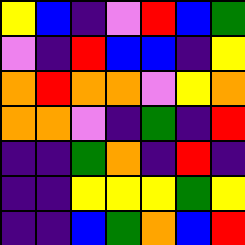[["yellow", "blue", "indigo", "violet", "red", "blue", "green"], ["violet", "indigo", "red", "blue", "blue", "indigo", "yellow"], ["orange", "red", "orange", "orange", "violet", "yellow", "orange"], ["orange", "orange", "violet", "indigo", "green", "indigo", "red"], ["indigo", "indigo", "green", "orange", "indigo", "red", "indigo"], ["indigo", "indigo", "yellow", "yellow", "yellow", "green", "yellow"], ["indigo", "indigo", "blue", "green", "orange", "blue", "red"]]